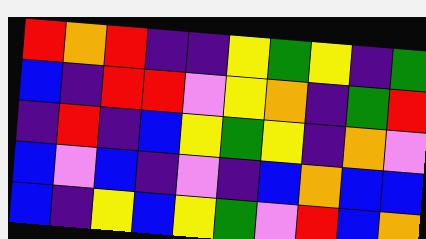[["red", "orange", "red", "indigo", "indigo", "yellow", "green", "yellow", "indigo", "green"], ["blue", "indigo", "red", "red", "violet", "yellow", "orange", "indigo", "green", "red"], ["indigo", "red", "indigo", "blue", "yellow", "green", "yellow", "indigo", "orange", "violet"], ["blue", "violet", "blue", "indigo", "violet", "indigo", "blue", "orange", "blue", "blue"], ["blue", "indigo", "yellow", "blue", "yellow", "green", "violet", "red", "blue", "orange"]]